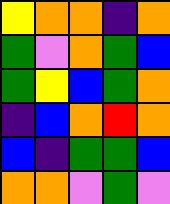[["yellow", "orange", "orange", "indigo", "orange"], ["green", "violet", "orange", "green", "blue"], ["green", "yellow", "blue", "green", "orange"], ["indigo", "blue", "orange", "red", "orange"], ["blue", "indigo", "green", "green", "blue"], ["orange", "orange", "violet", "green", "violet"]]